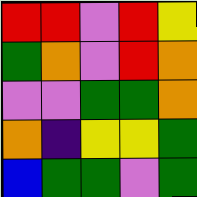[["red", "red", "violet", "red", "yellow"], ["green", "orange", "violet", "red", "orange"], ["violet", "violet", "green", "green", "orange"], ["orange", "indigo", "yellow", "yellow", "green"], ["blue", "green", "green", "violet", "green"]]